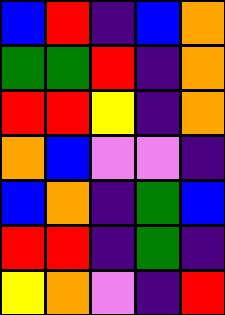[["blue", "red", "indigo", "blue", "orange"], ["green", "green", "red", "indigo", "orange"], ["red", "red", "yellow", "indigo", "orange"], ["orange", "blue", "violet", "violet", "indigo"], ["blue", "orange", "indigo", "green", "blue"], ["red", "red", "indigo", "green", "indigo"], ["yellow", "orange", "violet", "indigo", "red"]]